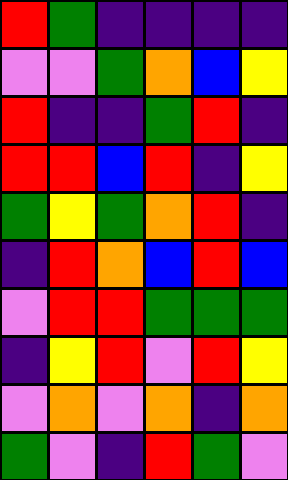[["red", "green", "indigo", "indigo", "indigo", "indigo"], ["violet", "violet", "green", "orange", "blue", "yellow"], ["red", "indigo", "indigo", "green", "red", "indigo"], ["red", "red", "blue", "red", "indigo", "yellow"], ["green", "yellow", "green", "orange", "red", "indigo"], ["indigo", "red", "orange", "blue", "red", "blue"], ["violet", "red", "red", "green", "green", "green"], ["indigo", "yellow", "red", "violet", "red", "yellow"], ["violet", "orange", "violet", "orange", "indigo", "orange"], ["green", "violet", "indigo", "red", "green", "violet"]]